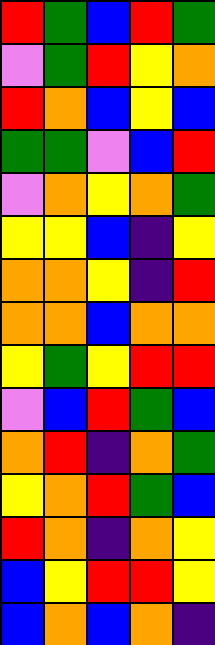[["red", "green", "blue", "red", "green"], ["violet", "green", "red", "yellow", "orange"], ["red", "orange", "blue", "yellow", "blue"], ["green", "green", "violet", "blue", "red"], ["violet", "orange", "yellow", "orange", "green"], ["yellow", "yellow", "blue", "indigo", "yellow"], ["orange", "orange", "yellow", "indigo", "red"], ["orange", "orange", "blue", "orange", "orange"], ["yellow", "green", "yellow", "red", "red"], ["violet", "blue", "red", "green", "blue"], ["orange", "red", "indigo", "orange", "green"], ["yellow", "orange", "red", "green", "blue"], ["red", "orange", "indigo", "orange", "yellow"], ["blue", "yellow", "red", "red", "yellow"], ["blue", "orange", "blue", "orange", "indigo"]]